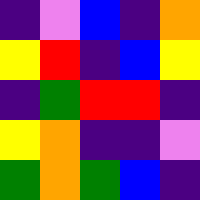[["indigo", "violet", "blue", "indigo", "orange"], ["yellow", "red", "indigo", "blue", "yellow"], ["indigo", "green", "red", "red", "indigo"], ["yellow", "orange", "indigo", "indigo", "violet"], ["green", "orange", "green", "blue", "indigo"]]